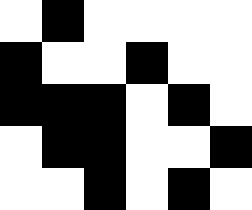[["white", "black", "white", "white", "white", "white"], ["black", "white", "white", "black", "white", "white"], ["black", "black", "black", "white", "black", "white"], ["white", "black", "black", "white", "white", "black"], ["white", "white", "black", "white", "black", "white"]]